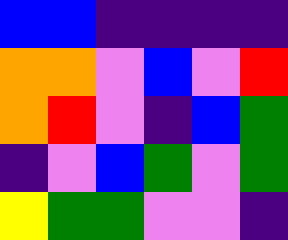[["blue", "blue", "indigo", "indigo", "indigo", "indigo"], ["orange", "orange", "violet", "blue", "violet", "red"], ["orange", "red", "violet", "indigo", "blue", "green"], ["indigo", "violet", "blue", "green", "violet", "green"], ["yellow", "green", "green", "violet", "violet", "indigo"]]